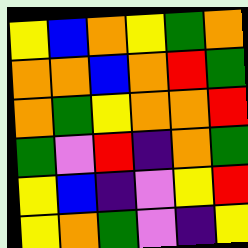[["yellow", "blue", "orange", "yellow", "green", "orange"], ["orange", "orange", "blue", "orange", "red", "green"], ["orange", "green", "yellow", "orange", "orange", "red"], ["green", "violet", "red", "indigo", "orange", "green"], ["yellow", "blue", "indigo", "violet", "yellow", "red"], ["yellow", "orange", "green", "violet", "indigo", "yellow"]]